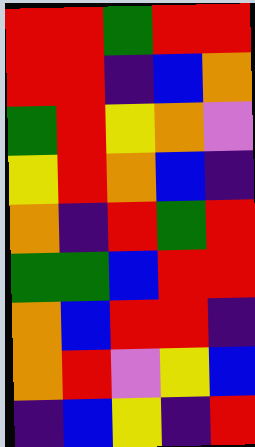[["red", "red", "green", "red", "red"], ["red", "red", "indigo", "blue", "orange"], ["green", "red", "yellow", "orange", "violet"], ["yellow", "red", "orange", "blue", "indigo"], ["orange", "indigo", "red", "green", "red"], ["green", "green", "blue", "red", "red"], ["orange", "blue", "red", "red", "indigo"], ["orange", "red", "violet", "yellow", "blue"], ["indigo", "blue", "yellow", "indigo", "red"]]